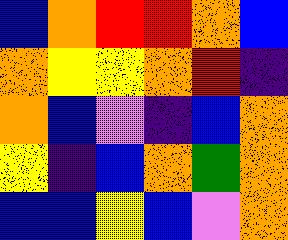[["blue", "orange", "red", "red", "orange", "blue"], ["orange", "yellow", "yellow", "orange", "red", "indigo"], ["orange", "blue", "violet", "indigo", "blue", "orange"], ["yellow", "indigo", "blue", "orange", "green", "orange"], ["blue", "blue", "yellow", "blue", "violet", "orange"]]